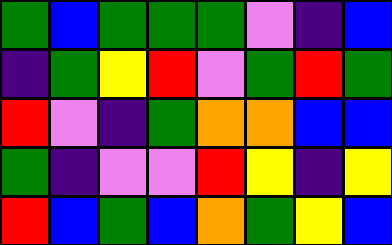[["green", "blue", "green", "green", "green", "violet", "indigo", "blue"], ["indigo", "green", "yellow", "red", "violet", "green", "red", "green"], ["red", "violet", "indigo", "green", "orange", "orange", "blue", "blue"], ["green", "indigo", "violet", "violet", "red", "yellow", "indigo", "yellow"], ["red", "blue", "green", "blue", "orange", "green", "yellow", "blue"]]